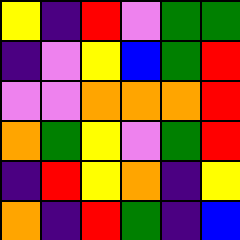[["yellow", "indigo", "red", "violet", "green", "green"], ["indigo", "violet", "yellow", "blue", "green", "red"], ["violet", "violet", "orange", "orange", "orange", "red"], ["orange", "green", "yellow", "violet", "green", "red"], ["indigo", "red", "yellow", "orange", "indigo", "yellow"], ["orange", "indigo", "red", "green", "indigo", "blue"]]